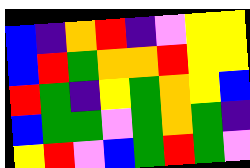[["blue", "indigo", "orange", "red", "indigo", "violet", "yellow", "yellow"], ["blue", "red", "green", "orange", "orange", "red", "yellow", "yellow"], ["red", "green", "indigo", "yellow", "green", "orange", "yellow", "blue"], ["blue", "green", "green", "violet", "green", "orange", "green", "indigo"], ["yellow", "red", "violet", "blue", "green", "red", "green", "violet"]]